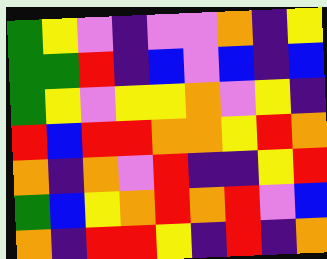[["green", "yellow", "violet", "indigo", "violet", "violet", "orange", "indigo", "yellow"], ["green", "green", "red", "indigo", "blue", "violet", "blue", "indigo", "blue"], ["green", "yellow", "violet", "yellow", "yellow", "orange", "violet", "yellow", "indigo"], ["red", "blue", "red", "red", "orange", "orange", "yellow", "red", "orange"], ["orange", "indigo", "orange", "violet", "red", "indigo", "indigo", "yellow", "red"], ["green", "blue", "yellow", "orange", "red", "orange", "red", "violet", "blue"], ["orange", "indigo", "red", "red", "yellow", "indigo", "red", "indigo", "orange"]]